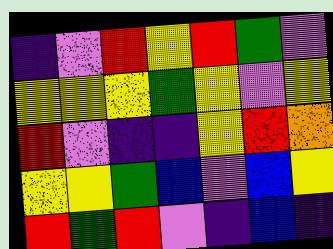[["indigo", "violet", "red", "yellow", "red", "green", "violet"], ["yellow", "yellow", "yellow", "green", "yellow", "violet", "yellow"], ["red", "violet", "indigo", "indigo", "yellow", "red", "orange"], ["yellow", "yellow", "green", "blue", "violet", "blue", "yellow"], ["red", "green", "red", "violet", "indigo", "blue", "indigo"]]